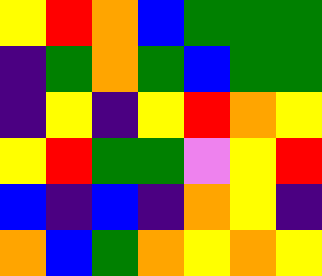[["yellow", "red", "orange", "blue", "green", "green", "green"], ["indigo", "green", "orange", "green", "blue", "green", "green"], ["indigo", "yellow", "indigo", "yellow", "red", "orange", "yellow"], ["yellow", "red", "green", "green", "violet", "yellow", "red"], ["blue", "indigo", "blue", "indigo", "orange", "yellow", "indigo"], ["orange", "blue", "green", "orange", "yellow", "orange", "yellow"]]